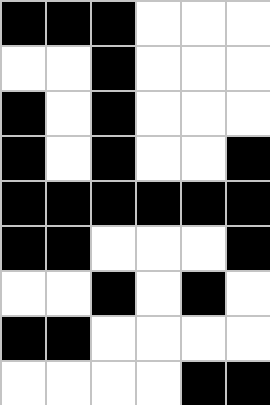[["black", "black", "black", "white", "white", "white"], ["white", "white", "black", "white", "white", "white"], ["black", "white", "black", "white", "white", "white"], ["black", "white", "black", "white", "white", "black"], ["black", "black", "black", "black", "black", "black"], ["black", "black", "white", "white", "white", "black"], ["white", "white", "black", "white", "black", "white"], ["black", "black", "white", "white", "white", "white"], ["white", "white", "white", "white", "black", "black"]]